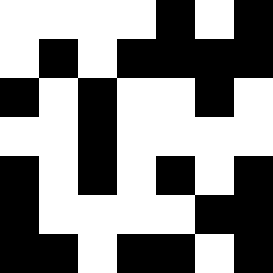[["white", "white", "white", "white", "black", "white", "black"], ["white", "black", "white", "black", "black", "black", "black"], ["black", "white", "black", "white", "white", "black", "white"], ["white", "white", "black", "white", "white", "white", "white"], ["black", "white", "black", "white", "black", "white", "black"], ["black", "white", "white", "white", "white", "black", "black"], ["black", "black", "white", "black", "black", "white", "black"]]